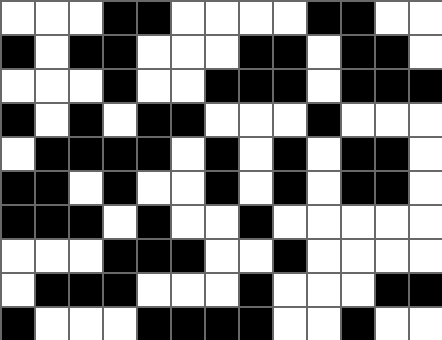[["white", "white", "white", "black", "black", "white", "white", "white", "white", "black", "black", "white", "white"], ["black", "white", "black", "black", "white", "white", "white", "black", "black", "white", "black", "black", "white"], ["white", "white", "white", "black", "white", "white", "black", "black", "black", "white", "black", "black", "black"], ["black", "white", "black", "white", "black", "black", "white", "white", "white", "black", "white", "white", "white"], ["white", "black", "black", "black", "black", "white", "black", "white", "black", "white", "black", "black", "white"], ["black", "black", "white", "black", "white", "white", "black", "white", "black", "white", "black", "black", "white"], ["black", "black", "black", "white", "black", "white", "white", "black", "white", "white", "white", "white", "white"], ["white", "white", "white", "black", "black", "black", "white", "white", "black", "white", "white", "white", "white"], ["white", "black", "black", "black", "white", "white", "white", "black", "white", "white", "white", "black", "black"], ["black", "white", "white", "white", "black", "black", "black", "black", "white", "white", "black", "white", "white"]]